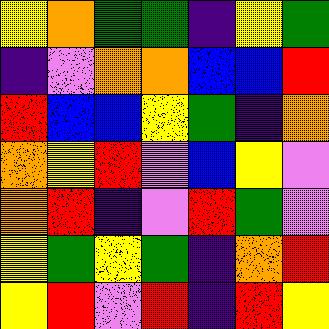[["yellow", "orange", "green", "green", "indigo", "yellow", "green"], ["indigo", "violet", "orange", "orange", "blue", "blue", "red"], ["red", "blue", "blue", "yellow", "green", "indigo", "orange"], ["orange", "yellow", "red", "violet", "blue", "yellow", "violet"], ["orange", "red", "indigo", "violet", "red", "green", "violet"], ["yellow", "green", "yellow", "green", "indigo", "orange", "red"], ["yellow", "red", "violet", "red", "indigo", "red", "yellow"]]